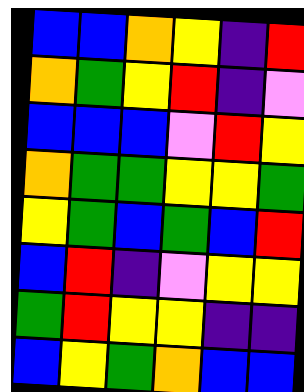[["blue", "blue", "orange", "yellow", "indigo", "red"], ["orange", "green", "yellow", "red", "indigo", "violet"], ["blue", "blue", "blue", "violet", "red", "yellow"], ["orange", "green", "green", "yellow", "yellow", "green"], ["yellow", "green", "blue", "green", "blue", "red"], ["blue", "red", "indigo", "violet", "yellow", "yellow"], ["green", "red", "yellow", "yellow", "indigo", "indigo"], ["blue", "yellow", "green", "orange", "blue", "blue"]]